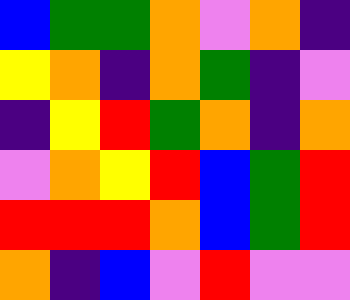[["blue", "green", "green", "orange", "violet", "orange", "indigo"], ["yellow", "orange", "indigo", "orange", "green", "indigo", "violet"], ["indigo", "yellow", "red", "green", "orange", "indigo", "orange"], ["violet", "orange", "yellow", "red", "blue", "green", "red"], ["red", "red", "red", "orange", "blue", "green", "red"], ["orange", "indigo", "blue", "violet", "red", "violet", "violet"]]